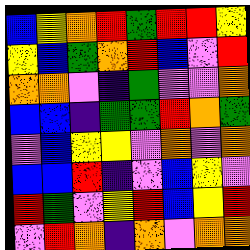[["blue", "yellow", "orange", "red", "green", "red", "red", "yellow"], ["yellow", "blue", "green", "orange", "red", "blue", "violet", "red"], ["orange", "orange", "violet", "indigo", "green", "violet", "violet", "orange"], ["blue", "blue", "indigo", "green", "green", "red", "orange", "green"], ["violet", "blue", "yellow", "yellow", "violet", "orange", "violet", "orange"], ["blue", "blue", "red", "indigo", "violet", "blue", "yellow", "violet"], ["red", "green", "violet", "yellow", "red", "blue", "yellow", "red"], ["violet", "red", "orange", "indigo", "orange", "violet", "orange", "orange"]]